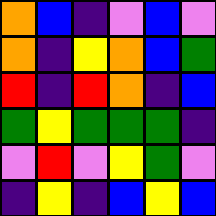[["orange", "blue", "indigo", "violet", "blue", "violet"], ["orange", "indigo", "yellow", "orange", "blue", "green"], ["red", "indigo", "red", "orange", "indigo", "blue"], ["green", "yellow", "green", "green", "green", "indigo"], ["violet", "red", "violet", "yellow", "green", "violet"], ["indigo", "yellow", "indigo", "blue", "yellow", "blue"]]